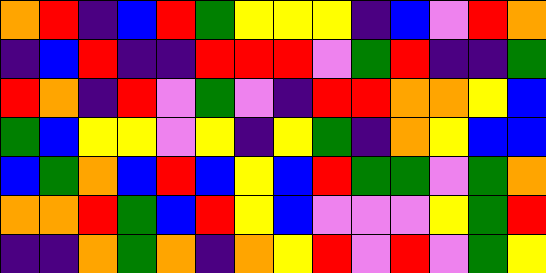[["orange", "red", "indigo", "blue", "red", "green", "yellow", "yellow", "yellow", "indigo", "blue", "violet", "red", "orange"], ["indigo", "blue", "red", "indigo", "indigo", "red", "red", "red", "violet", "green", "red", "indigo", "indigo", "green"], ["red", "orange", "indigo", "red", "violet", "green", "violet", "indigo", "red", "red", "orange", "orange", "yellow", "blue"], ["green", "blue", "yellow", "yellow", "violet", "yellow", "indigo", "yellow", "green", "indigo", "orange", "yellow", "blue", "blue"], ["blue", "green", "orange", "blue", "red", "blue", "yellow", "blue", "red", "green", "green", "violet", "green", "orange"], ["orange", "orange", "red", "green", "blue", "red", "yellow", "blue", "violet", "violet", "violet", "yellow", "green", "red"], ["indigo", "indigo", "orange", "green", "orange", "indigo", "orange", "yellow", "red", "violet", "red", "violet", "green", "yellow"]]